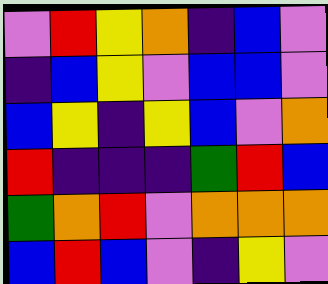[["violet", "red", "yellow", "orange", "indigo", "blue", "violet"], ["indigo", "blue", "yellow", "violet", "blue", "blue", "violet"], ["blue", "yellow", "indigo", "yellow", "blue", "violet", "orange"], ["red", "indigo", "indigo", "indigo", "green", "red", "blue"], ["green", "orange", "red", "violet", "orange", "orange", "orange"], ["blue", "red", "blue", "violet", "indigo", "yellow", "violet"]]